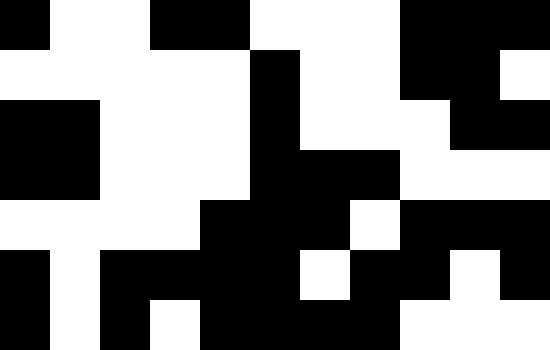[["black", "white", "white", "black", "black", "white", "white", "white", "black", "black", "black"], ["white", "white", "white", "white", "white", "black", "white", "white", "black", "black", "white"], ["black", "black", "white", "white", "white", "black", "white", "white", "white", "black", "black"], ["black", "black", "white", "white", "white", "black", "black", "black", "white", "white", "white"], ["white", "white", "white", "white", "black", "black", "black", "white", "black", "black", "black"], ["black", "white", "black", "black", "black", "black", "white", "black", "black", "white", "black"], ["black", "white", "black", "white", "black", "black", "black", "black", "white", "white", "white"]]